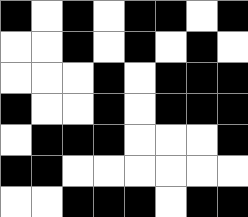[["black", "white", "black", "white", "black", "black", "white", "black"], ["white", "white", "black", "white", "black", "white", "black", "white"], ["white", "white", "white", "black", "white", "black", "black", "black"], ["black", "white", "white", "black", "white", "black", "black", "black"], ["white", "black", "black", "black", "white", "white", "white", "black"], ["black", "black", "white", "white", "white", "white", "white", "white"], ["white", "white", "black", "black", "black", "white", "black", "black"]]